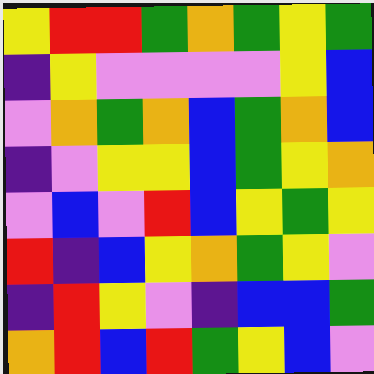[["yellow", "red", "red", "green", "orange", "green", "yellow", "green"], ["indigo", "yellow", "violet", "violet", "violet", "violet", "yellow", "blue"], ["violet", "orange", "green", "orange", "blue", "green", "orange", "blue"], ["indigo", "violet", "yellow", "yellow", "blue", "green", "yellow", "orange"], ["violet", "blue", "violet", "red", "blue", "yellow", "green", "yellow"], ["red", "indigo", "blue", "yellow", "orange", "green", "yellow", "violet"], ["indigo", "red", "yellow", "violet", "indigo", "blue", "blue", "green"], ["orange", "red", "blue", "red", "green", "yellow", "blue", "violet"]]